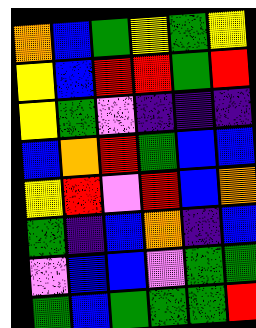[["orange", "blue", "green", "yellow", "green", "yellow"], ["yellow", "blue", "red", "red", "green", "red"], ["yellow", "green", "violet", "indigo", "indigo", "indigo"], ["blue", "orange", "red", "green", "blue", "blue"], ["yellow", "red", "violet", "red", "blue", "orange"], ["green", "indigo", "blue", "orange", "indigo", "blue"], ["violet", "blue", "blue", "violet", "green", "green"], ["green", "blue", "green", "green", "green", "red"]]